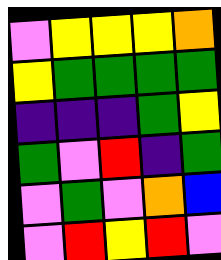[["violet", "yellow", "yellow", "yellow", "orange"], ["yellow", "green", "green", "green", "green"], ["indigo", "indigo", "indigo", "green", "yellow"], ["green", "violet", "red", "indigo", "green"], ["violet", "green", "violet", "orange", "blue"], ["violet", "red", "yellow", "red", "violet"]]